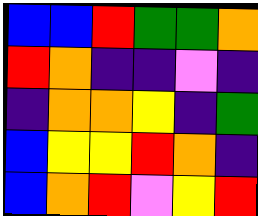[["blue", "blue", "red", "green", "green", "orange"], ["red", "orange", "indigo", "indigo", "violet", "indigo"], ["indigo", "orange", "orange", "yellow", "indigo", "green"], ["blue", "yellow", "yellow", "red", "orange", "indigo"], ["blue", "orange", "red", "violet", "yellow", "red"]]